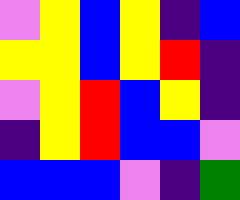[["violet", "yellow", "blue", "yellow", "indigo", "blue"], ["yellow", "yellow", "blue", "yellow", "red", "indigo"], ["violet", "yellow", "red", "blue", "yellow", "indigo"], ["indigo", "yellow", "red", "blue", "blue", "violet"], ["blue", "blue", "blue", "violet", "indigo", "green"]]